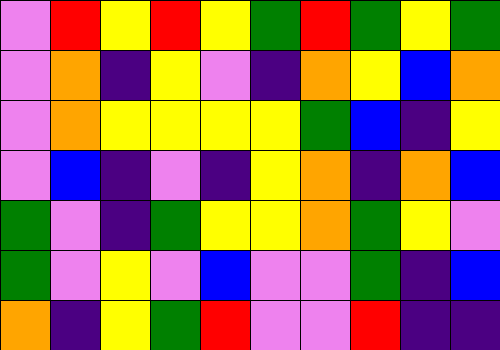[["violet", "red", "yellow", "red", "yellow", "green", "red", "green", "yellow", "green"], ["violet", "orange", "indigo", "yellow", "violet", "indigo", "orange", "yellow", "blue", "orange"], ["violet", "orange", "yellow", "yellow", "yellow", "yellow", "green", "blue", "indigo", "yellow"], ["violet", "blue", "indigo", "violet", "indigo", "yellow", "orange", "indigo", "orange", "blue"], ["green", "violet", "indigo", "green", "yellow", "yellow", "orange", "green", "yellow", "violet"], ["green", "violet", "yellow", "violet", "blue", "violet", "violet", "green", "indigo", "blue"], ["orange", "indigo", "yellow", "green", "red", "violet", "violet", "red", "indigo", "indigo"]]